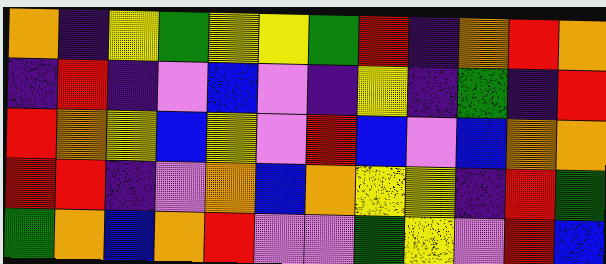[["orange", "indigo", "yellow", "green", "yellow", "yellow", "green", "red", "indigo", "orange", "red", "orange"], ["indigo", "red", "indigo", "violet", "blue", "violet", "indigo", "yellow", "indigo", "green", "indigo", "red"], ["red", "orange", "yellow", "blue", "yellow", "violet", "red", "blue", "violet", "blue", "orange", "orange"], ["red", "red", "indigo", "violet", "orange", "blue", "orange", "yellow", "yellow", "indigo", "red", "green"], ["green", "orange", "blue", "orange", "red", "violet", "violet", "green", "yellow", "violet", "red", "blue"]]